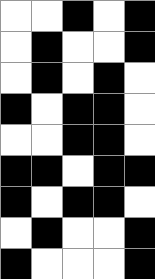[["white", "white", "black", "white", "black"], ["white", "black", "white", "white", "black"], ["white", "black", "white", "black", "white"], ["black", "white", "black", "black", "white"], ["white", "white", "black", "black", "white"], ["black", "black", "white", "black", "black"], ["black", "white", "black", "black", "white"], ["white", "black", "white", "white", "black"], ["black", "white", "white", "white", "black"]]